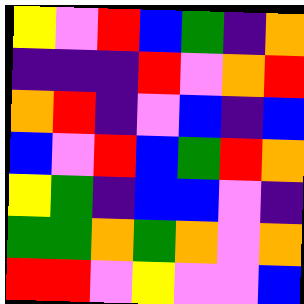[["yellow", "violet", "red", "blue", "green", "indigo", "orange"], ["indigo", "indigo", "indigo", "red", "violet", "orange", "red"], ["orange", "red", "indigo", "violet", "blue", "indigo", "blue"], ["blue", "violet", "red", "blue", "green", "red", "orange"], ["yellow", "green", "indigo", "blue", "blue", "violet", "indigo"], ["green", "green", "orange", "green", "orange", "violet", "orange"], ["red", "red", "violet", "yellow", "violet", "violet", "blue"]]